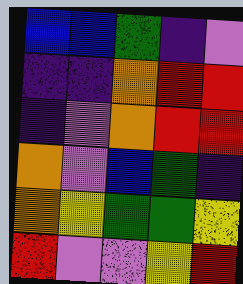[["blue", "blue", "green", "indigo", "violet"], ["indigo", "indigo", "orange", "red", "red"], ["indigo", "violet", "orange", "red", "red"], ["orange", "violet", "blue", "green", "indigo"], ["orange", "yellow", "green", "green", "yellow"], ["red", "violet", "violet", "yellow", "red"]]